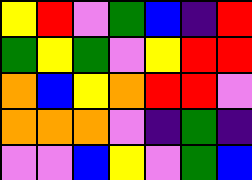[["yellow", "red", "violet", "green", "blue", "indigo", "red"], ["green", "yellow", "green", "violet", "yellow", "red", "red"], ["orange", "blue", "yellow", "orange", "red", "red", "violet"], ["orange", "orange", "orange", "violet", "indigo", "green", "indigo"], ["violet", "violet", "blue", "yellow", "violet", "green", "blue"]]